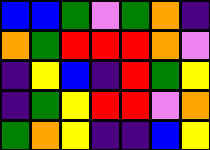[["blue", "blue", "green", "violet", "green", "orange", "indigo"], ["orange", "green", "red", "red", "red", "orange", "violet"], ["indigo", "yellow", "blue", "indigo", "red", "green", "yellow"], ["indigo", "green", "yellow", "red", "red", "violet", "orange"], ["green", "orange", "yellow", "indigo", "indigo", "blue", "yellow"]]